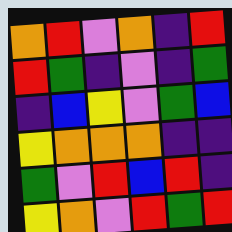[["orange", "red", "violet", "orange", "indigo", "red"], ["red", "green", "indigo", "violet", "indigo", "green"], ["indigo", "blue", "yellow", "violet", "green", "blue"], ["yellow", "orange", "orange", "orange", "indigo", "indigo"], ["green", "violet", "red", "blue", "red", "indigo"], ["yellow", "orange", "violet", "red", "green", "red"]]